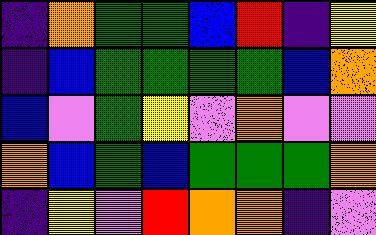[["indigo", "orange", "green", "green", "blue", "red", "indigo", "yellow"], ["indigo", "blue", "green", "green", "green", "green", "blue", "orange"], ["blue", "violet", "green", "yellow", "violet", "orange", "violet", "violet"], ["orange", "blue", "green", "blue", "green", "green", "green", "orange"], ["indigo", "yellow", "violet", "red", "orange", "orange", "indigo", "violet"]]